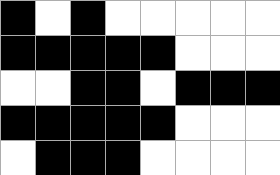[["black", "white", "black", "white", "white", "white", "white", "white"], ["black", "black", "black", "black", "black", "white", "white", "white"], ["white", "white", "black", "black", "white", "black", "black", "black"], ["black", "black", "black", "black", "black", "white", "white", "white"], ["white", "black", "black", "black", "white", "white", "white", "white"]]